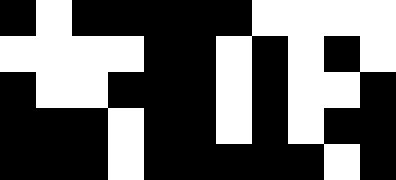[["black", "white", "black", "black", "black", "black", "black", "white", "white", "white", "white"], ["white", "white", "white", "white", "black", "black", "white", "black", "white", "black", "white"], ["black", "white", "white", "black", "black", "black", "white", "black", "white", "white", "black"], ["black", "black", "black", "white", "black", "black", "white", "black", "white", "black", "black"], ["black", "black", "black", "white", "black", "black", "black", "black", "black", "white", "black"]]